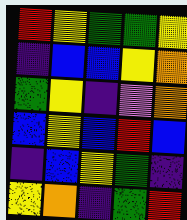[["red", "yellow", "green", "green", "yellow"], ["indigo", "blue", "blue", "yellow", "orange"], ["green", "yellow", "indigo", "violet", "orange"], ["blue", "yellow", "blue", "red", "blue"], ["indigo", "blue", "yellow", "green", "indigo"], ["yellow", "orange", "indigo", "green", "red"]]